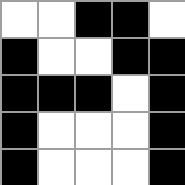[["white", "white", "black", "black", "white"], ["black", "white", "white", "black", "black"], ["black", "black", "black", "white", "black"], ["black", "white", "white", "white", "black"], ["black", "white", "white", "white", "black"]]